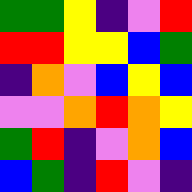[["green", "green", "yellow", "indigo", "violet", "red"], ["red", "red", "yellow", "yellow", "blue", "green"], ["indigo", "orange", "violet", "blue", "yellow", "blue"], ["violet", "violet", "orange", "red", "orange", "yellow"], ["green", "red", "indigo", "violet", "orange", "blue"], ["blue", "green", "indigo", "red", "violet", "indigo"]]